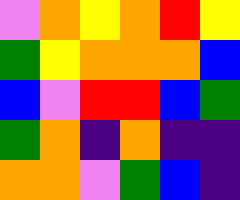[["violet", "orange", "yellow", "orange", "red", "yellow"], ["green", "yellow", "orange", "orange", "orange", "blue"], ["blue", "violet", "red", "red", "blue", "green"], ["green", "orange", "indigo", "orange", "indigo", "indigo"], ["orange", "orange", "violet", "green", "blue", "indigo"]]